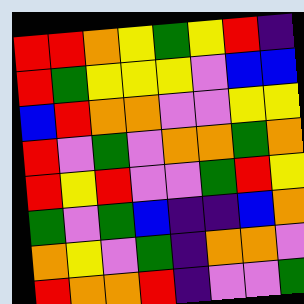[["red", "red", "orange", "yellow", "green", "yellow", "red", "indigo"], ["red", "green", "yellow", "yellow", "yellow", "violet", "blue", "blue"], ["blue", "red", "orange", "orange", "violet", "violet", "yellow", "yellow"], ["red", "violet", "green", "violet", "orange", "orange", "green", "orange"], ["red", "yellow", "red", "violet", "violet", "green", "red", "yellow"], ["green", "violet", "green", "blue", "indigo", "indigo", "blue", "orange"], ["orange", "yellow", "violet", "green", "indigo", "orange", "orange", "violet"], ["red", "orange", "orange", "red", "indigo", "violet", "violet", "green"]]